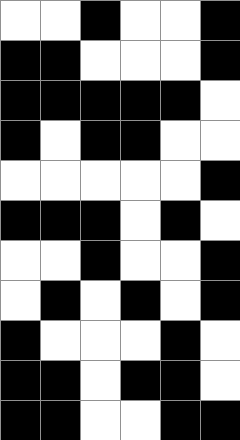[["white", "white", "black", "white", "white", "black"], ["black", "black", "white", "white", "white", "black"], ["black", "black", "black", "black", "black", "white"], ["black", "white", "black", "black", "white", "white"], ["white", "white", "white", "white", "white", "black"], ["black", "black", "black", "white", "black", "white"], ["white", "white", "black", "white", "white", "black"], ["white", "black", "white", "black", "white", "black"], ["black", "white", "white", "white", "black", "white"], ["black", "black", "white", "black", "black", "white"], ["black", "black", "white", "white", "black", "black"]]